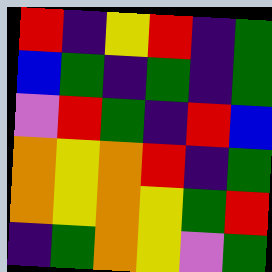[["red", "indigo", "yellow", "red", "indigo", "green"], ["blue", "green", "indigo", "green", "indigo", "green"], ["violet", "red", "green", "indigo", "red", "blue"], ["orange", "yellow", "orange", "red", "indigo", "green"], ["orange", "yellow", "orange", "yellow", "green", "red"], ["indigo", "green", "orange", "yellow", "violet", "green"]]